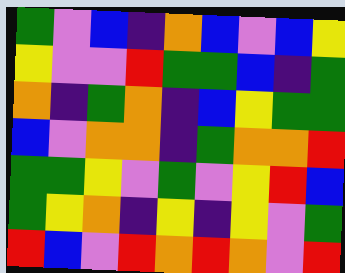[["green", "violet", "blue", "indigo", "orange", "blue", "violet", "blue", "yellow"], ["yellow", "violet", "violet", "red", "green", "green", "blue", "indigo", "green"], ["orange", "indigo", "green", "orange", "indigo", "blue", "yellow", "green", "green"], ["blue", "violet", "orange", "orange", "indigo", "green", "orange", "orange", "red"], ["green", "green", "yellow", "violet", "green", "violet", "yellow", "red", "blue"], ["green", "yellow", "orange", "indigo", "yellow", "indigo", "yellow", "violet", "green"], ["red", "blue", "violet", "red", "orange", "red", "orange", "violet", "red"]]